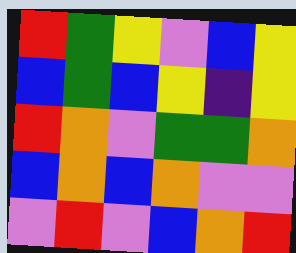[["red", "green", "yellow", "violet", "blue", "yellow"], ["blue", "green", "blue", "yellow", "indigo", "yellow"], ["red", "orange", "violet", "green", "green", "orange"], ["blue", "orange", "blue", "orange", "violet", "violet"], ["violet", "red", "violet", "blue", "orange", "red"]]